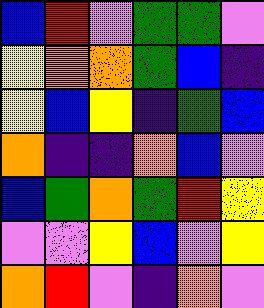[["blue", "red", "violet", "green", "green", "violet"], ["yellow", "orange", "orange", "green", "blue", "indigo"], ["yellow", "blue", "yellow", "indigo", "green", "blue"], ["orange", "indigo", "indigo", "orange", "blue", "violet"], ["blue", "green", "orange", "green", "red", "yellow"], ["violet", "violet", "yellow", "blue", "violet", "yellow"], ["orange", "red", "violet", "indigo", "orange", "violet"]]